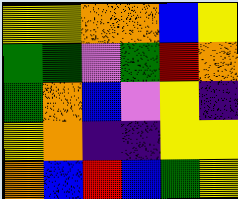[["yellow", "yellow", "orange", "orange", "blue", "yellow"], ["green", "green", "violet", "green", "red", "orange"], ["green", "orange", "blue", "violet", "yellow", "indigo"], ["yellow", "orange", "indigo", "indigo", "yellow", "yellow"], ["orange", "blue", "red", "blue", "green", "yellow"]]